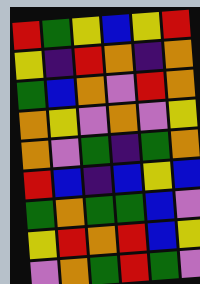[["red", "green", "yellow", "blue", "yellow", "red"], ["yellow", "indigo", "red", "orange", "indigo", "orange"], ["green", "blue", "orange", "violet", "red", "orange"], ["orange", "yellow", "violet", "orange", "violet", "yellow"], ["orange", "violet", "green", "indigo", "green", "orange"], ["red", "blue", "indigo", "blue", "yellow", "blue"], ["green", "orange", "green", "green", "blue", "violet"], ["yellow", "red", "orange", "red", "blue", "yellow"], ["violet", "orange", "green", "red", "green", "violet"]]